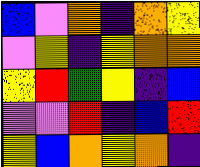[["blue", "violet", "orange", "indigo", "orange", "yellow"], ["violet", "yellow", "indigo", "yellow", "orange", "orange"], ["yellow", "red", "green", "yellow", "indigo", "blue"], ["violet", "violet", "red", "indigo", "blue", "red"], ["yellow", "blue", "orange", "yellow", "orange", "indigo"]]